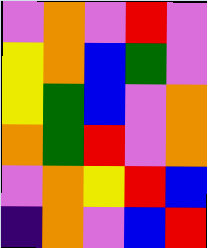[["violet", "orange", "violet", "red", "violet"], ["yellow", "orange", "blue", "green", "violet"], ["yellow", "green", "blue", "violet", "orange"], ["orange", "green", "red", "violet", "orange"], ["violet", "orange", "yellow", "red", "blue"], ["indigo", "orange", "violet", "blue", "red"]]